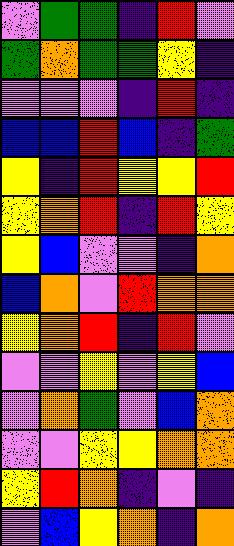[["violet", "green", "green", "indigo", "red", "violet"], ["green", "orange", "green", "green", "yellow", "indigo"], ["violet", "violet", "violet", "indigo", "red", "indigo"], ["blue", "blue", "red", "blue", "indigo", "green"], ["yellow", "indigo", "red", "yellow", "yellow", "red"], ["yellow", "orange", "red", "indigo", "red", "yellow"], ["yellow", "blue", "violet", "violet", "indigo", "orange"], ["blue", "orange", "violet", "red", "orange", "orange"], ["yellow", "orange", "red", "indigo", "red", "violet"], ["violet", "violet", "yellow", "violet", "yellow", "blue"], ["violet", "orange", "green", "violet", "blue", "orange"], ["violet", "violet", "yellow", "yellow", "orange", "orange"], ["yellow", "red", "orange", "indigo", "violet", "indigo"], ["violet", "blue", "yellow", "orange", "indigo", "orange"]]